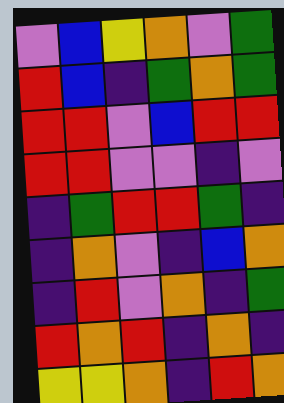[["violet", "blue", "yellow", "orange", "violet", "green"], ["red", "blue", "indigo", "green", "orange", "green"], ["red", "red", "violet", "blue", "red", "red"], ["red", "red", "violet", "violet", "indigo", "violet"], ["indigo", "green", "red", "red", "green", "indigo"], ["indigo", "orange", "violet", "indigo", "blue", "orange"], ["indigo", "red", "violet", "orange", "indigo", "green"], ["red", "orange", "red", "indigo", "orange", "indigo"], ["yellow", "yellow", "orange", "indigo", "red", "orange"]]